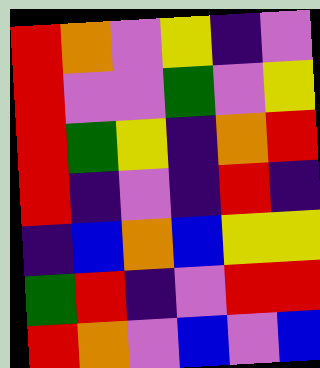[["red", "orange", "violet", "yellow", "indigo", "violet"], ["red", "violet", "violet", "green", "violet", "yellow"], ["red", "green", "yellow", "indigo", "orange", "red"], ["red", "indigo", "violet", "indigo", "red", "indigo"], ["indigo", "blue", "orange", "blue", "yellow", "yellow"], ["green", "red", "indigo", "violet", "red", "red"], ["red", "orange", "violet", "blue", "violet", "blue"]]